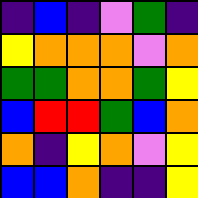[["indigo", "blue", "indigo", "violet", "green", "indigo"], ["yellow", "orange", "orange", "orange", "violet", "orange"], ["green", "green", "orange", "orange", "green", "yellow"], ["blue", "red", "red", "green", "blue", "orange"], ["orange", "indigo", "yellow", "orange", "violet", "yellow"], ["blue", "blue", "orange", "indigo", "indigo", "yellow"]]